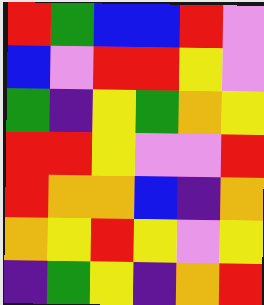[["red", "green", "blue", "blue", "red", "violet"], ["blue", "violet", "red", "red", "yellow", "violet"], ["green", "indigo", "yellow", "green", "orange", "yellow"], ["red", "red", "yellow", "violet", "violet", "red"], ["red", "orange", "orange", "blue", "indigo", "orange"], ["orange", "yellow", "red", "yellow", "violet", "yellow"], ["indigo", "green", "yellow", "indigo", "orange", "red"]]